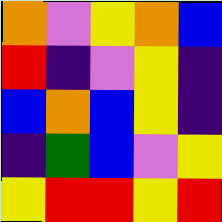[["orange", "violet", "yellow", "orange", "blue"], ["red", "indigo", "violet", "yellow", "indigo"], ["blue", "orange", "blue", "yellow", "indigo"], ["indigo", "green", "blue", "violet", "yellow"], ["yellow", "red", "red", "yellow", "red"]]